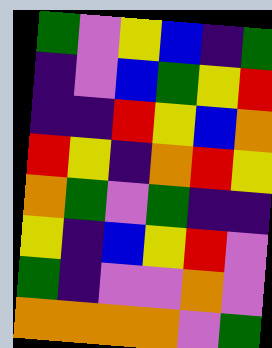[["green", "violet", "yellow", "blue", "indigo", "green"], ["indigo", "violet", "blue", "green", "yellow", "red"], ["indigo", "indigo", "red", "yellow", "blue", "orange"], ["red", "yellow", "indigo", "orange", "red", "yellow"], ["orange", "green", "violet", "green", "indigo", "indigo"], ["yellow", "indigo", "blue", "yellow", "red", "violet"], ["green", "indigo", "violet", "violet", "orange", "violet"], ["orange", "orange", "orange", "orange", "violet", "green"]]